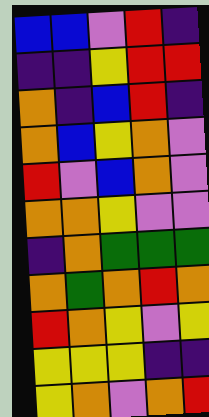[["blue", "blue", "violet", "red", "indigo"], ["indigo", "indigo", "yellow", "red", "red"], ["orange", "indigo", "blue", "red", "indigo"], ["orange", "blue", "yellow", "orange", "violet"], ["red", "violet", "blue", "orange", "violet"], ["orange", "orange", "yellow", "violet", "violet"], ["indigo", "orange", "green", "green", "green"], ["orange", "green", "orange", "red", "orange"], ["red", "orange", "yellow", "violet", "yellow"], ["yellow", "yellow", "yellow", "indigo", "indigo"], ["yellow", "orange", "violet", "orange", "red"]]